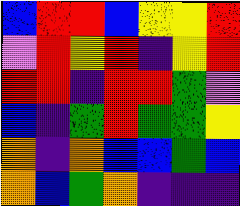[["blue", "red", "red", "blue", "yellow", "yellow", "red"], ["violet", "red", "yellow", "red", "indigo", "yellow", "red"], ["red", "red", "indigo", "red", "red", "green", "violet"], ["blue", "indigo", "green", "red", "green", "green", "yellow"], ["orange", "indigo", "orange", "blue", "blue", "green", "blue"], ["orange", "blue", "green", "orange", "indigo", "indigo", "indigo"]]